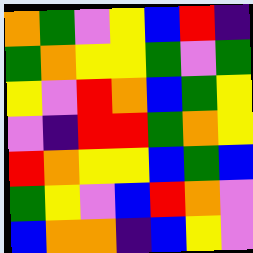[["orange", "green", "violet", "yellow", "blue", "red", "indigo"], ["green", "orange", "yellow", "yellow", "green", "violet", "green"], ["yellow", "violet", "red", "orange", "blue", "green", "yellow"], ["violet", "indigo", "red", "red", "green", "orange", "yellow"], ["red", "orange", "yellow", "yellow", "blue", "green", "blue"], ["green", "yellow", "violet", "blue", "red", "orange", "violet"], ["blue", "orange", "orange", "indigo", "blue", "yellow", "violet"]]